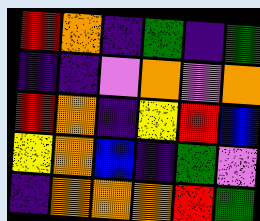[["red", "orange", "indigo", "green", "indigo", "green"], ["indigo", "indigo", "violet", "orange", "violet", "orange"], ["red", "orange", "indigo", "yellow", "red", "blue"], ["yellow", "orange", "blue", "indigo", "green", "violet"], ["indigo", "orange", "orange", "orange", "red", "green"]]